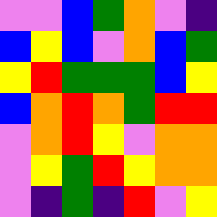[["violet", "violet", "blue", "green", "orange", "violet", "indigo"], ["blue", "yellow", "blue", "violet", "orange", "blue", "green"], ["yellow", "red", "green", "green", "green", "blue", "yellow"], ["blue", "orange", "red", "orange", "green", "red", "red"], ["violet", "orange", "red", "yellow", "violet", "orange", "orange"], ["violet", "yellow", "green", "red", "yellow", "orange", "orange"], ["violet", "indigo", "green", "indigo", "red", "violet", "yellow"]]